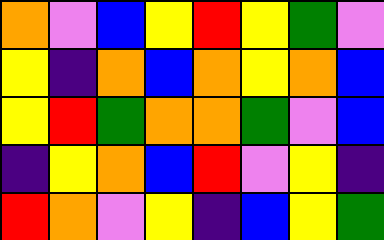[["orange", "violet", "blue", "yellow", "red", "yellow", "green", "violet"], ["yellow", "indigo", "orange", "blue", "orange", "yellow", "orange", "blue"], ["yellow", "red", "green", "orange", "orange", "green", "violet", "blue"], ["indigo", "yellow", "orange", "blue", "red", "violet", "yellow", "indigo"], ["red", "orange", "violet", "yellow", "indigo", "blue", "yellow", "green"]]